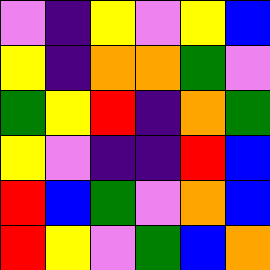[["violet", "indigo", "yellow", "violet", "yellow", "blue"], ["yellow", "indigo", "orange", "orange", "green", "violet"], ["green", "yellow", "red", "indigo", "orange", "green"], ["yellow", "violet", "indigo", "indigo", "red", "blue"], ["red", "blue", "green", "violet", "orange", "blue"], ["red", "yellow", "violet", "green", "blue", "orange"]]